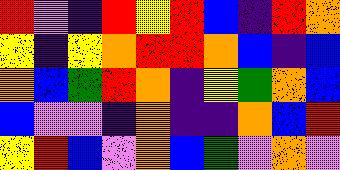[["red", "violet", "indigo", "red", "yellow", "red", "blue", "indigo", "red", "orange"], ["yellow", "indigo", "yellow", "orange", "red", "red", "orange", "blue", "indigo", "blue"], ["orange", "blue", "green", "red", "orange", "indigo", "yellow", "green", "orange", "blue"], ["blue", "violet", "violet", "indigo", "orange", "indigo", "indigo", "orange", "blue", "red"], ["yellow", "red", "blue", "violet", "orange", "blue", "green", "violet", "orange", "violet"]]